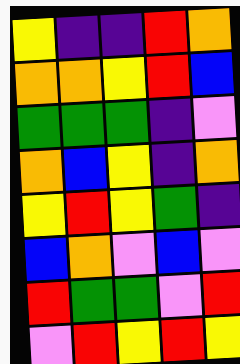[["yellow", "indigo", "indigo", "red", "orange"], ["orange", "orange", "yellow", "red", "blue"], ["green", "green", "green", "indigo", "violet"], ["orange", "blue", "yellow", "indigo", "orange"], ["yellow", "red", "yellow", "green", "indigo"], ["blue", "orange", "violet", "blue", "violet"], ["red", "green", "green", "violet", "red"], ["violet", "red", "yellow", "red", "yellow"]]